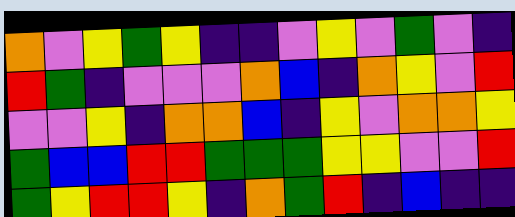[["orange", "violet", "yellow", "green", "yellow", "indigo", "indigo", "violet", "yellow", "violet", "green", "violet", "indigo"], ["red", "green", "indigo", "violet", "violet", "violet", "orange", "blue", "indigo", "orange", "yellow", "violet", "red"], ["violet", "violet", "yellow", "indigo", "orange", "orange", "blue", "indigo", "yellow", "violet", "orange", "orange", "yellow"], ["green", "blue", "blue", "red", "red", "green", "green", "green", "yellow", "yellow", "violet", "violet", "red"], ["green", "yellow", "red", "red", "yellow", "indigo", "orange", "green", "red", "indigo", "blue", "indigo", "indigo"]]